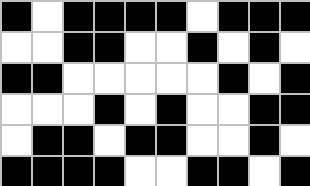[["black", "white", "black", "black", "black", "black", "white", "black", "black", "black"], ["white", "white", "black", "black", "white", "white", "black", "white", "black", "white"], ["black", "black", "white", "white", "white", "white", "white", "black", "white", "black"], ["white", "white", "white", "black", "white", "black", "white", "white", "black", "black"], ["white", "black", "black", "white", "black", "black", "white", "white", "black", "white"], ["black", "black", "black", "black", "white", "white", "black", "black", "white", "black"]]